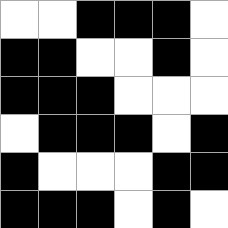[["white", "white", "black", "black", "black", "white"], ["black", "black", "white", "white", "black", "white"], ["black", "black", "black", "white", "white", "white"], ["white", "black", "black", "black", "white", "black"], ["black", "white", "white", "white", "black", "black"], ["black", "black", "black", "white", "black", "white"]]